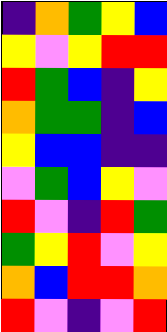[["indigo", "orange", "green", "yellow", "blue"], ["yellow", "violet", "yellow", "red", "red"], ["red", "green", "blue", "indigo", "yellow"], ["orange", "green", "green", "indigo", "blue"], ["yellow", "blue", "blue", "indigo", "indigo"], ["violet", "green", "blue", "yellow", "violet"], ["red", "violet", "indigo", "red", "green"], ["green", "yellow", "red", "violet", "yellow"], ["orange", "blue", "red", "red", "orange"], ["red", "violet", "indigo", "violet", "red"]]